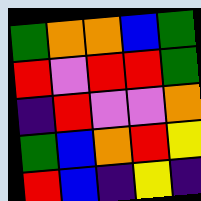[["green", "orange", "orange", "blue", "green"], ["red", "violet", "red", "red", "green"], ["indigo", "red", "violet", "violet", "orange"], ["green", "blue", "orange", "red", "yellow"], ["red", "blue", "indigo", "yellow", "indigo"]]